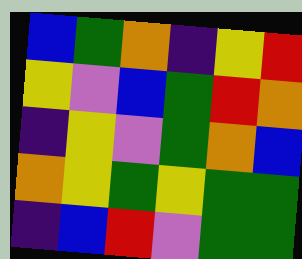[["blue", "green", "orange", "indigo", "yellow", "red"], ["yellow", "violet", "blue", "green", "red", "orange"], ["indigo", "yellow", "violet", "green", "orange", "blue"], ["orange", "yellow", "green", "yellow", "green", "green"], ["indigo", "blue", "red", "violet", "green", "green"]]